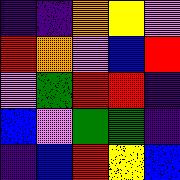[["indigo", "indigo", "orange", "yellow", "violet"], ["red", "orange", "violet", "blue", "red"], ["violet", "green", "red", "red", "indigo"], ["blue", "violet", "green", "green", "indigo"], ["indigo", "blue", "red", "yellow", "blue"]]